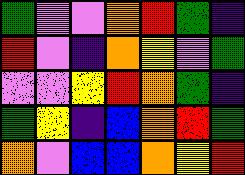[["green", "violet", "violet", "orange", "red", "green", "indigo"], ["red", "violet", "indigo", "orange", "yellow", "violet", "green"], ["violet", "violet", "yellow", "red", "orange", "green", "indigo"], ["green", "yellow", "indigo", "blue", "orange", "red", "green"], ["orange", "violet", "blue", "blue", "orange", "yellow", "red"]]